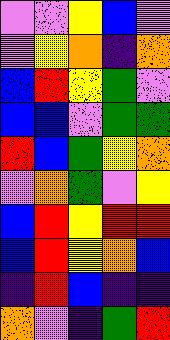[["violet", "violet", "yellow", "blue", "violet"], ["violet", "yellow", "orange", "indigo", "orange"], ["blue", "red", "yellow", "green", "violet"], ["blue", "blue", "violet", "green", "green"], ["red", "blue", "green", "yellow", "orange"], ["violet", "orange", "green", "violet", "yellow"], ["blue", "red", "yellow", "red", "red"], ["blue", "red", "yellow", "orange", "blue"], ["indigo", "red", "blue", "indigo", "indigo"], ["orange", "violet", "indigo", "green", "red"]]